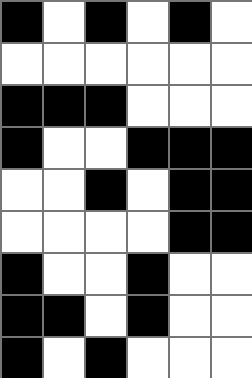[["black", "white", "black", "white", "black", "white"], ["white", "white", "white", "white", "white", "white"], ["black", "black", "black", "white", "white", "white"], ["black", "white", "white", "black", "black", "black"], ["white", "white", "black", "white", "black", "black"], ["white", "white", "white", "white", "black", "black"], ["black", "white", "white", "black", "white", "white"], ["black", "black", "white", "black", "white", "white"], ["black", "white", "black", "white", "white", "white"]]